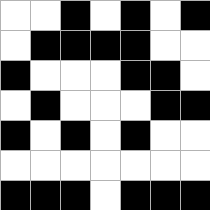[["white", "white", "black", "white", "black", "white", "black"], ["white", "black", "black", "black", "black", "white", "white"], ["black", "white", "white", "white", "black", "black", "white"], ["white", "black", "white", "white", "white", "black", "black"], ["black", "white", "black", "white", "black", "white", "white"], ["white", "white", "white", "white", "white", "white", "white"], ["black", "black", "black", "white", "black", "black", "black"]]